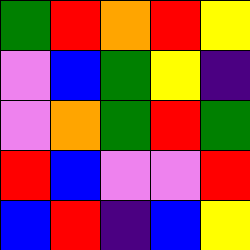[["green", "red", "orange", "red", "yellow"], ["violet", "blue", "green", "yellow", "indigo"], ["violet", "orange", "green", "red", "green"], ["red", "blue", "violet", "violet", "red"], ["blue", "red", "indigo", "blue", "yellow"]]